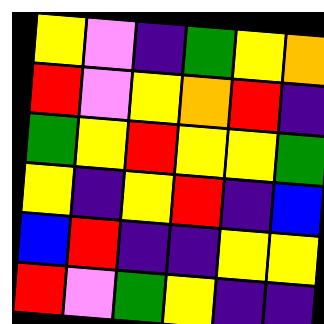[["yellow", "violet", "indigo", "green", "yellow", "orange"], ["red", "violet", "yellow", "orange", "red", "indigo"], ["green", "yellow", "red", "yellow", "yellow", "green"], ["yellow", "indigo", "yellow", "red", "indigo", "blue"], ["blue", "red", "indigo", "indigo", "yellow", "yellow"], ["red", "violet", "green", "yellow", "indigo", "indigo"]]